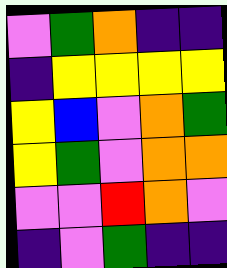[["violet", "green", "orange", "indigo", "indigo"], ["indigo", "yellow", "yellow", "yellow", "yellow"], ["yellow", "blue", "violet", "orange", "green"], ["yellow", "green", "violet", "orange", "orange"], ["violet", "violet", "red", "orange", "violet"], ["indigo", "violet", "green", "indigo", "indigo"]]